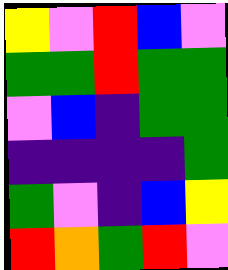[["yellow", "violet", "red", "blue", "violet"], ["green", "green", "red", "green", "green"], ["violet", "blue", "indigo", "green", "green"], ["indigo", "indigo", "indigo", "indigo", "green"], ["green", "violet", "indigo", "blue", "yellow"], ["red", "orange", "green", "red", "violet"]]